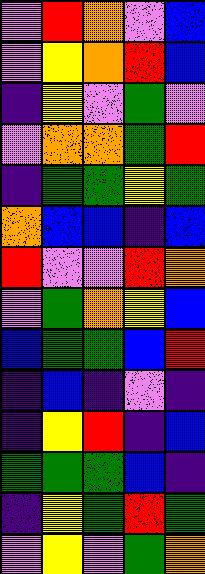[["violet", "red", "orange", "violet", "blue"], ["violet", "yellow", "orange", "red", "blue"], ["indigo", "yellow", "violet", "green", "violet"], ["violet", "orange", "orange", "green", "red"], ["indigo", "green", "green", "yellow", "green"], ["orange", "blue", "blue", "indigo", "blue"], ["red", "violet", "violet", "red", "orange"], ["violet", "green", "orange", "yellow", "blue"], ["blue", "green", "green", "blue", "red"], ["indigo", "blue", "indigo", "violet", "indigo"], ["indigo", "yellow", "red", "indigo", "blue"], ["green", "green", "green", "blue", "indigo"], ["indigo", "yellow", "green", "red", "green"], ["violet", "yellow", "violet", "green", "orange"]]